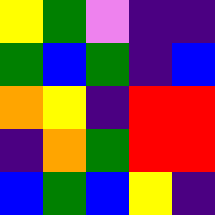[["yellow", "green", "violet", "indigo", "indigo"], ["green", "blue", "green", "indigo", "blue"], ["orange", "yellow", "indigo", "red", "red"], ["indigo", "orange", "green", "red", "red"], ["blue", "green", "blue", "yellow", "indigo"]]